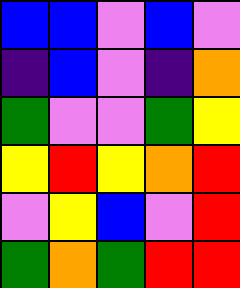[["blue", "blue", "violet", "blue", "violet"], ["indigo", "blue", "violet", "indigo", "orange"], ["green", "violet", "violet", "green", "yellow"], ["yellow", "red", "yellow", "orange", "red"], ["violet", "yellow", "blue", "violet", "red"], ["green", "orange", "green", "red", "red"]]